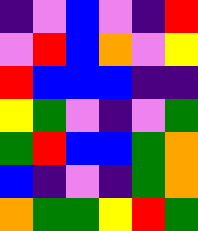[["indigo", "violet", "blue", "violet", "indigo", "red"], ["violet", "red", "blue", "orange", "violet", "yellow"], ["red", "blue", "blue", "blue", "indigo", "indigo"], ["yellow", "green", "violet", "indigo", "violet", "green"], ["green", "red", "blue", "blue", "green", "orange"], ["blue", "indigo", "violet", "indigo", "green", "orange"], ["orange", "green", "green", "yellow", "red", "green"]]